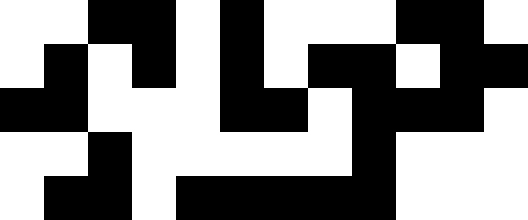[["white", "white", "black", "black", "white", "black", "white", "white", "white", "black", "black", "white"], ["white", "black", "white", "black", "white", "black", "white", "black", "black", "white", "black", "black"], ["black", "black", "white", "white", "white", "black", "black", "white", "black", "black", "black", "white"], ["white", "white", "black", "white", "white", "white", "white", "white", "black", "white", "white", "white"], ["white", "black", "black", "white", "black", "black", "black", "black", "black", "white", "white", "white"]]